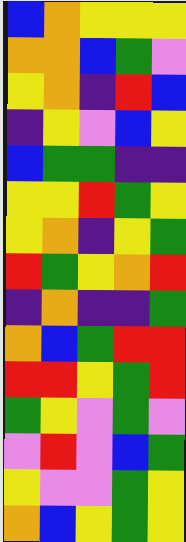[["blue", "orange", "yellow", "yellow", "yellow"], ["orange", "orange", "blue", "green", "violet"], ["yellow", "orange", "indigo", "red", "blue"], ["indigo", "yellow", "violet", "blue", "yellow"], ["blue", "green", "green", "indigo", "indigo"], ["yellow", "yellow", "red", "green", "yellow"], ["yellow", "orange", "indigo", "yellow", "green"], ["red", "green", "yellow", "orange", "red"], ["indigo", "orange", "indigo", "indigo", "green"], ["orange", "blue", "green", "red", "red"], ["red", "red", "yellow", "green", "red"], ["green", "yellow", "violet", "green", "violet"], ["violet", "red", "violet", "blue", "green"], ["yellow", "violet", "violet", "green", "yellow"], ["orange", "blue", "yellow", "green", "yellow"]]